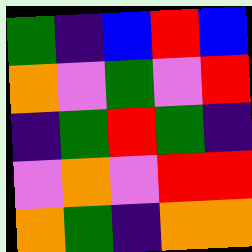[["green", "indigo", "blue", "red", "blue"], ["orange", "violet", "green", "violet", "red"], ["indigo", "green", "red", "green", "indigo"], ["violet", "orange", "violet", "red", "red"], ["orange", "green", "indigo", "orange", "orange"]]